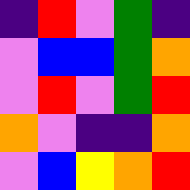[["indigo", "red", "violet", "green", "indigo"], ["violet", "blue", "blue", "green", "orange"], ["violet", "red", "violet", "green", "red"], ["orange", "violet", "indigo", "indigo", "orange"], ["violet", "blue", "yellow", "orange", "red"]]